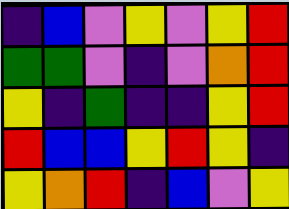[["indigo", "blue", "violet", "yellow", "violet", "yellow", "red"], ["green", "green", "violet", "indigo", "violet", "orange", "red"], ["yellow", "indigo", "green", "indigo", "indigo", "yellow", "red"], ["red", "blue", "blue", "yellow", "red", "yellow", "indigo"], ["yellow", "orange", "red", "indigo", "blue", "violet", "yellow"]]